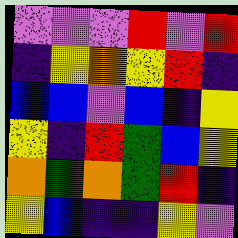[["violet", "violet", "violet", "red", "violet", "red"], ["indigo", "yellow", "orange", "yellow", "red", "indigo"], ["blue", "blue", "violet", "blue", "indigo", "yellow"], ["yellow", "indigo", "red", "green", "blue", "yellow"], ["orange", "green", "orange", "green", "red", "indigo"], ["yellow", "blue", "indigo", "indigo", "yellow", "violet"]]